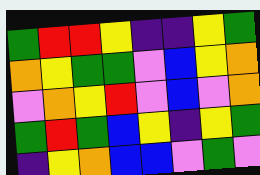[["green", "red", "red", "yellow", "indigo", "indigo", "yellow", "green"], ["orange", "yellow", "green", "green", "violet", "blue", "yellow", "orange"], ["violet", "orange", "yellow", "red", "violet", "blue", "violet", "orange"], ["green", "red", "green", "blue", "yellow", "indigo", "yellow", "green"], ["indigo", "yellow", "orange", "blue", "blue", "violet", "green", "violet"]]